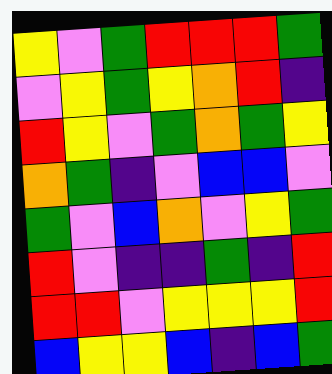[["yellow", "violet", "green", "red", "red", "red", "green"], ["violet", "yellow", "green", "yellow", "orange", "red", "indigo"], ["red", "yellow", "violet", "green", "orange", "green", "yellow"], ["orange", "green", "indigo", "violet", "blue", "blue", "violet"], ["green", "violet", "blue", "orange", "violet", "yellow", "green"], ["red", "violet", "indigo", "indigo", "green", "indigo", "red"], ["red", "red", "violet", "yellow", "yellow", "yellow", "red"], ["blue", "yellow", "yellow", "blue", "indigo", "blue", "green"]]